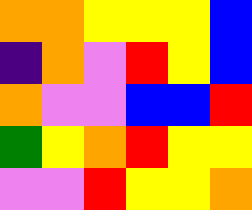[["orange", "orange", "yellow", "yellow", "yellow", "blue"], ["indigo", "orange", "violet", "red", "yellow", "blue"], ["orange", "violet", "violet", "blue", "blue", "red"], ["green", "yellow", "orange", "red", "yellow", "yellow"], ["violet", "violet", "red", "yellow", "yellow", "orange"]]